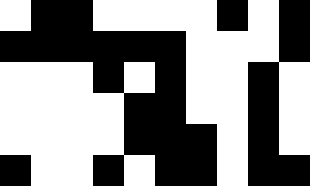[["white", "black", "black", "white", "white", "white", "white", "black", "white", "black"], ["black", "black", "black", "black", "black", "black", "white", "white", "white", "black"], ["white", "white", "white", "black", "white", "black", "white", "white", "black", "white"], ["white", "white", "white", "white", "black", "black", "white", "white", "black", "white"], ["white", "white", "white", "white", "black", "black", "black", "white", "black", "white"], ["black", "white", "white", "black", "white", "black", "black", "white", "black", "black"]]